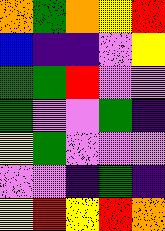[["orange", "green", "orange", "yellow", "red"], ["blue", "indigo", "indigo", "violet", "yellow"], ["green", "green", "red", "violet", "violet"], ["green", "violet", "violet", "green", "indigo"], ["yellow", "green", "violet", "violet", "violet"], ["violet", "violet", "indigo", "green", "indigo"], ["yellow", "red", "yellow", "red", "orange"]]